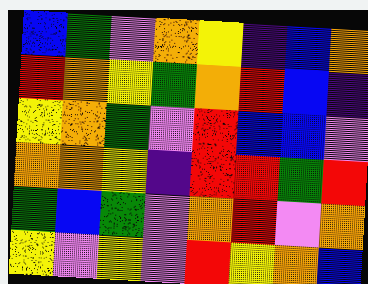[["blue", "green", "violet", "orange", "yellow", "indigo", "blue", "orange"], ["red", "orange", "yellow", "green", "orange", "red", "blue", "indigo"], ["yellow", "orange", "green", "violet", "red", "blue", "blue", "violet"], ["orange", "orange", "yellow", "indigo", "red", "red", "green", "red"], ["green", "blue", "green", "violet", "orange", "red", "violet", "orange"], ["yellow", "violet", "yellow", "violet", "red", "yellow", "orange", "blue"]]